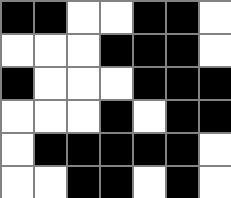[["black", "black", "white", "white", "black", "black", "white"], ["white", "white", "white", "black", "black", "black", "white"], ["black", "white", "white", "white", "black", "black", "black"], ["white", "white", "white", "black", "white", "black", "black"], ["white", "black", "black", "black", "black", "black", "white"], ["white", "white", "black", "black", "white", "black", "white"]]